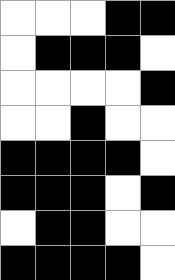[["white", "white", "white", "black", "black"], ["white", "black", "black", "black", "white"], ["white", "white", "white", "white", "black"], ["white", "white", "black", "white", "white"], ["black", "black", "black", "black", "white"], ["black", "black", "black", "white", "black"], ["white", "black", "black", "white", "white"], ["black", "black", "black", "black", "white"]]